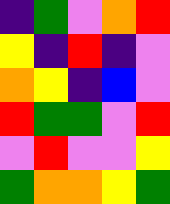[["indigo", "green", "violet", "orange", "red"], ["yellow", "indigo", "red", "indigo", "violet"], ["orange", "yellow", "indigo", "blue", "violet"], ["red", "green", "green", "violet", "red"], ["violet", "red", "violet", "violet", "yellow"], ["green", "orange", "orange", "yellow", "green"]]